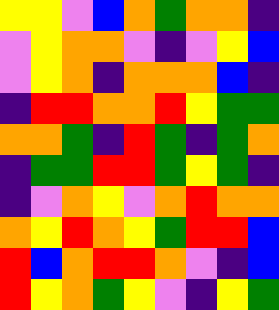[["yellow", "yellow", "violet", "blue", "orange", "green", "orange", "orange", "indigo"], ["violet", "yellow", "orange", "orange", "violet", "indigo", "violet", "yellow", "blue"], ["violet", "yellow", "orange", "indigo", "orange", "orange", "orange", "blue", "indigo"], ["indigo", "red", "red", "orange", "orange", "red", "yellow", "green", "green"], ["orange", "orange", "green", "indigo", "red", "green", "indigo", "green", "orange"], ["indigo", "green", "green", "red", "red", "green", "yellow", "green", "indigo"], ["indigo", "violet", "orange", "yellow", "violet", "orange", "red", "orange", "orange"], ["orange", "yellow", "red", "orange", "yellow", "green", "red", "red", "blue"], ["red", "blue", "orange", "red", "red", "orange", "violet", "indigo", "blue"], ["red", "yellow", "orange", "green", "yellow", "violet", "indigo", "yellow", "green"]]